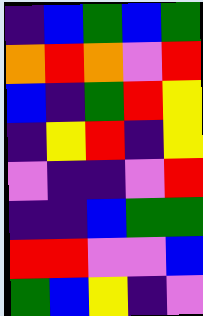[["indigo", "blue", "green", "blue", "green"], ["orange", "red", "orange", "violet", "red"], ["blue", "indigo", "green", "red", "yellow"], ["indigo", "yellow", "red", "indigo", "yellow"], ["violet", "indigo", "indigo", "violet", "red"], ["indigo", "indigo", "blue", "green", "green"], ["red", "red", "violet", "violet", "blue"], ["green", "blue", "yellow", "indigo", "violet"]]